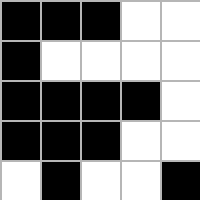[["black", "black", "black", "white", "white"], ["black", "white", "white", "white", "white"], ["black", "black", "black", "black", "white"], ["black", "black", "black", "white", "white"], ["white", "black", "white", "white", "black"]]